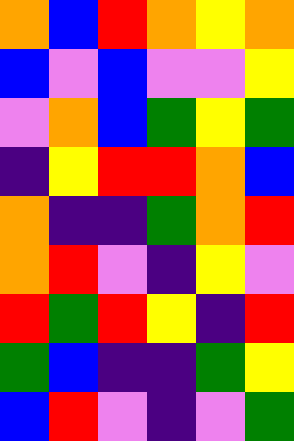[["orange", "blue", "red", "orange", "yellow", "orange"], ["blue", "violet", "blue", "violet", "violet", "yellow"], ["violet", "orange", "blue", "green", "yellow", "green"], ["indigo", "yellow", "red", "red", "orange", "blue"], ["orange", "indigo", "indigo", "green", "orange", "red"], ["orange", "red", "violet", "indigo", "yellow", "violet"], ["red", "green", "red", "yellow", "indigo", "red"], ["green", "blue", "indigo", "indigo", "green", "yellow"], ["blue", "red", "violet", "indigo", "violet", "green"]]